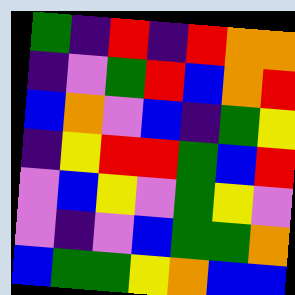[["green", "indigo", "red", "indigo", "red", "orange", "orange"], ["indigo", "violet", "green", "red", "blue", "orange", "red"], ["blue", "orange", "violet", "blue", "indigo", "green", "yellow"], ["indigo", "yellow", "red", "red", "green", "blue", "red"], ["violet", "blue", "yellow", "violet", "green", "yellow", "violet"], ["violet", "indigo", "violet", "blue", "green", "green", "orange"], ["blue", "green", "green", "yellow", "orange", "blue", "blue"]]